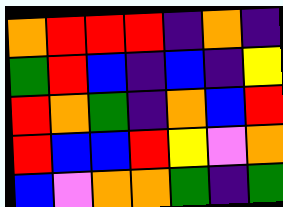[["orange", "red", "red", "red", "indigo", "orange", "indigo"], ["green", "red", "blue", "indigo", "blue", "indigo", "yellow"], ["red", "orange", "green", "indigo", "orange", "blue", "red"], ["red", "blue", "blue", "red", "yellow", "violet", "orange"], ["blue", "violet", "orange", "orange", "green", "indigo", "green"]]